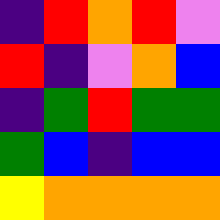[["indigo", "red", "orange", "red", "violet"], ["red", "indigo", "violet", "orange", "blue"], ["indigo", "green", "red", "green", "green"], ["green", "blue", "indigo", "blue", "blue"], ["yellow", "orange", "orange", "orange", "orange"]]